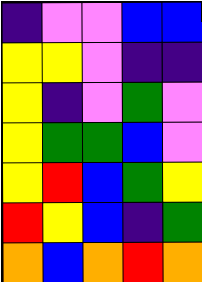[["indigo", "violet", "violet", "blue", "blue"], ["yellow", "yellow", "violet", "indigo", "indigo"], ["yellow", "indigo", "violet", "green", "violet"], ["yellow", "green", "green", "blue", "violet"], ["yellow", "red", "blue", "green", "yellow"], ["red", "yellow", "blue", "indigo", "green"], ["orange", "blue", "orange", "red", "orange"]]